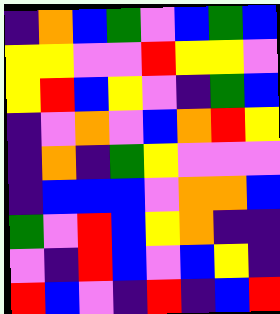[["indigo", "orange", "blue", "green", "violet", "blue", "green", "blue"], ["yellow", "yellow", "violet", "violet", "red", "yellow", "yellow", "violet"], ["yellow", "red", "blue", "yellow", "violet", "indigo", "green", "blue"], ["indigo", "violet", "orange", "violet", "blue", "orange", "red", "yellow"], ["indigo", "orange", "indigo", "green", "yellow", "violet", "violet", "violet"], ["indigo", "blue", "blue", "blue", "violet", "orange", "orange", "blue"], ["green", "violet", "red", "blue", "yellow", "orange", "indigo", "indigo"], ["violet", "indigo", "red", "blue", "violet", "blue", "yellow", "indigo"], ["red", "blue", "violet", "indigo", "red", "indigo", "blue", "red"]]